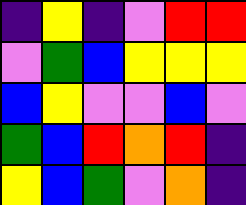[["indigo", "yellow", "indigo", "violet", "red", "red"], ["violet", "green", "blue", "yellow", "yellow", "yellow"], ["blue", "yellow", "violet", "violet", "blue", "violet"], ["green", "blue", "red", "orange", "red", "indigo"], ["yellow", "blue", "green", "violet", "orange", "indigo"]]